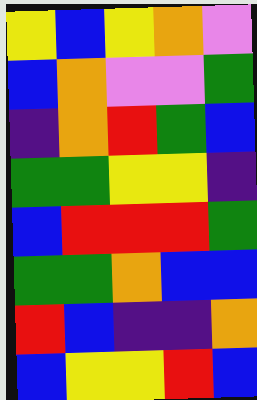[["yellow", "blue", "yellow", "orange", "violet"], ["blue", "orange", "violet", "violet", "green"], ["indigo", "orange", "red", "green", "blue"], ["green", "green", "yellow", "yellow", "indigo"], ["blue", "red", "red", "red", "green"], ["green", "green", "orange", "blue", "blue"], ["red", "blue", "indigo", "indigo", "orange"], ["blue", "yellow", "yellow", "red", "blue"]]